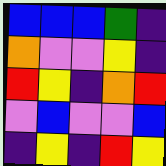[["blue", "blue", "blue", "green", "indigo"], ["orange", "violet", "violet", "yellow", "indigo"], ["red", "yellow", "indigo", "orange", "red"], ["violet", "blue", "violet", "violet", "blue"], ["indigo", "yellow", "indigo", "red", "yellow"]]